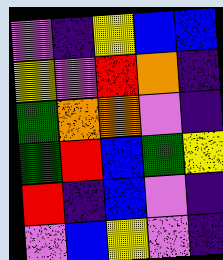[["violet", "indigo", "yellow", "blue", "blue"], ["yellow", "violet", "red", "orange", "indigo"], ["green", "orange", "orange", "violet", "indigo"], ["green", "red", "blue", "green", "yellow"], ["red", "indigo", "blue", "violet", "indigo"], ["violet", "blue", "yellow", "violet", "indigo"]]